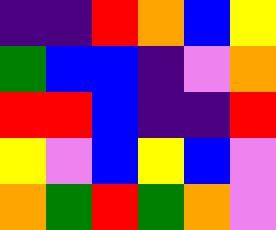[["indigo", "indigo", "red", "orange", "blue", "yellow"], ["green", "blue", "blue", "indigo", "violet", "orange"], ["red", "red", "blue", "indigo", "indigo", "red"], ["yellow", "violet", "blue", "yellow", "blue", "violet"], ["orange", "green", "red", "green", "orange", "violet"]]